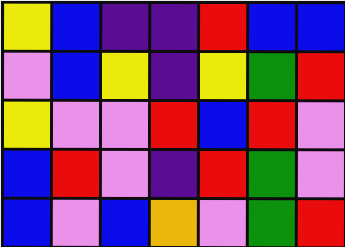[["yellow", "blue", "indigo", "indigo", "red", "blue", "blue"], ["violet", "blue", "yellow", "indigo", "yellow", "green", "red"], ["yellow", "violet", "violet", "red", "blue", "red", "violet"], ["blue", "red", "violet", "indigo", "red", "green", "violet"], ["blue", "violet", "blue", "orange", "violet", "green", "red"]]